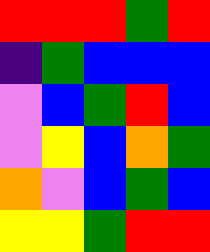[["red", "red", "red", "green", "red"], ["indigo", "green", "blue", "blue", "blue"], ["violet", "blue", "green", "red", "blue"], ["violet", "yellow", "blue", "orange", "green"], ["orange", "violet", "blue", "green", "blue"], ["yellow", "yellow", "green", "red", "red"]]